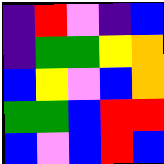[["indigo", "red", "violet", "indigo", "blue"], ["indigo", "green", "green", "yellow", "orange"], ["blue", "yellow", "violet", "blue", "orange"], ["green", "green", "blue", "red", "red"], ["blue", "violet", "blue", "red", "blue"]]